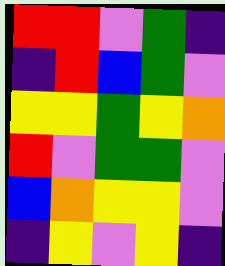[["red", "red", "violet", "green", "indigo"], ["indigo", "red", "blue", "green", "violet"], ["yellow", "yellow", "green", "yellow", "orange"], ["red", "violet", "green", "green", "violet"], ["blue", "orange", "yellow", "yellow", "violet"], ["indigo", "yellow", "violet", "yellow", "indigo"]]